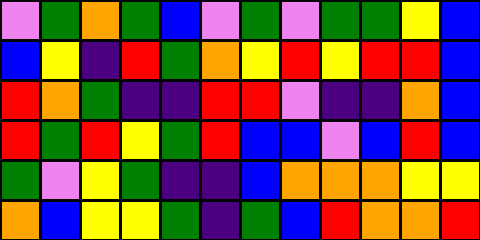[["violet", "green", "orange", "green", "blue", "violet", "green", "violet", "green", "green", "yellow", "blue"], ["blue", "yellow", "indigo", "red", "green", "orange", "yellow", "red", "yellow", "red", "red", "blue"], ["red", "orange", "green", "indigo", "indigo", "red", "red", "violet", "indigo", "indigo", "orange", "blue"], ["red", "green", "red", "yellow", "green", "red", "blue", "blue", "violet", "blue", "red", "blue"], ["green", "violet", "yellow", "green", "indigo", "indigo", "blue", "orange", "orange", "orange", "yellow", "yellow"], ["orange", "blue", "yellow", "yellow", "green", "indigo", "green", "blue", "red", "orange", "orange", "red"]]